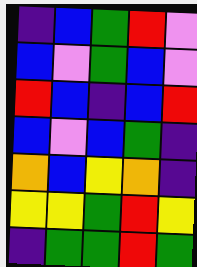[["indigo", "blue", "green", "red", "violet"], ["blue", "violet", "green", "blue", "violet"], ["red", "blue", "indigo", "blue", "red"], ["blue", "violet", "blue", "green", "indigo"], ["orange", "blue", "yellow", "orange", "indigo"], ["yellow", "yellow", "green", "red", "yellow"], ["indigo", "green", "green", "red", "green"]]